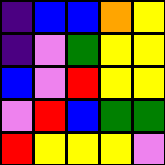[["indigo", "blue", "blue", "orange", "yellow"], ["indigo", "violet", "green", "yellow", "yellow"], ["blue", "violet", "red", "yellow", "yellow"], ["violet", "red", "blue", "green", "green"], ["red", "yellow", "yellow", "yellow", "violet"]]